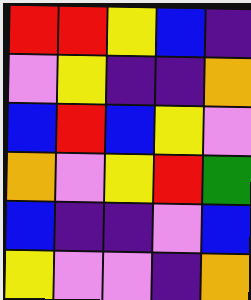[["red", "red", "yellow", "blue", "indigo"], ["violet", "yellow", "indigo", "indigo", "orange"], ["blue", "red", "blue", "yellow", "violet"], ["orange", "violet", "yellow", "red", "green"], ["blue", "indigo", "indigo", "violet", "blue"], ["yellow", "violet", "violet", "indigo", "orange"]]